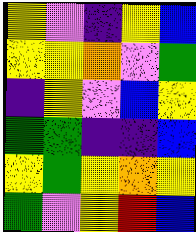[["yellow", "violet", "indigo", "yellow", "blue"], ["yellow", "yellow", "orange", "violet", "green"], ["indigo", "yellow", "violet", "blue", "yellow"], ["green", "green", "indigo", "indigo", "blue"], ["yellow", "green", "yellow", "orange", "yellow"], ["green", "violet", "yellow", "red", "blue"]]